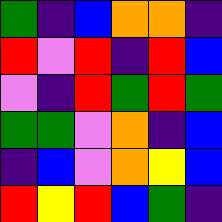[["green", "indigo", "blue", "orange", "orange", "indigo"], ["red", "violet", "red", "indigo", "red", "blue"], ["violet", "indigo", "red", "green", "red", "green"], ["green", "green", "violet", "orange", "indigo", "blue"], ["indigo", "blue", "violet", "orange", "yellow", "blue"], ["red", "yellow", "red", "blue", "green", "indigo"]]